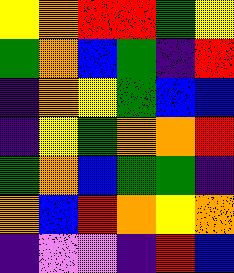[["yellow", "orange", "red", "red", "green", "yellow"], ["green", "orange", "blue", "green", "indigo", "red"], ["indigo", "orange", "yellow", "green", "blue", "blue"], ["indigo", "yellow", "green", "orange", "orange", "red"], ["green", "orange", "blue", "green", "green", "indigo"], ["orange", "blue", "red", "orange", "yellow", "orange"], ["indigo", "violet", "violet", "indigo", "red", "blue"]]